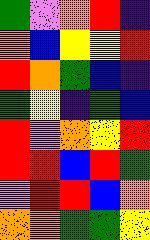[["green", "violet", "orange", "red", "indigo"], ["orange", "blue", "yellow", "yellow", "red"], ["red", "orange", "green", "blue", "indigo"], ["green", "yellow", "indigo", "green", "blue"], ["red", "violet", "orange", "yellow", "red"], ["red", "red", "blue", "red", "green"], ["violet", "red", "red", "blue", "orange"], ["orange", "orange", "green", "green", "yellow"]]